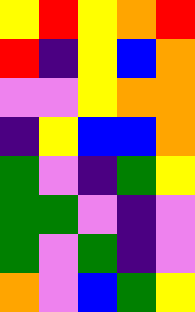[["yellow", "red", "yellow", "orange", "red"], ["red", "indigo", "yellow", "blue", "orange"], ["violet", "violet", "yellow", "orange", "orange"], ["indigo", "yellow", "blue", "blue", "orange"], ["green", "violet", "indigo", "green", "yellow"], ["green", "green", "violet", "indigo", "violet"], ["green", "violet", "green", "indigo", "violet"], ["orange", "violet", "blue", "green", "yellow"]]